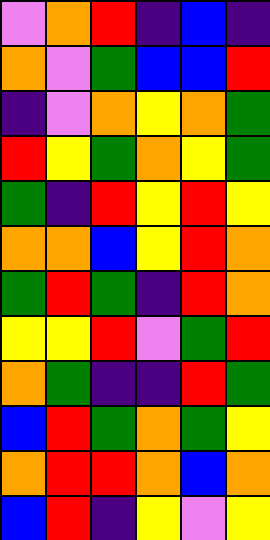[["violet", "orange", "red", "indigo", "blue", "indigo"], ["orange", "violet", "green", "blue", "blue", "red"], ["indigo", "violet", "orange", "yellow", "orange", "green"], ["red", "yellow", "green", "orange", "yellow", "green"], ["green", "indigo", "red", "yellow", "red", "yellow"], ["orange", "orange", "blue", "yellow", "red", "orange"], ["green", "red", "green", "indigo", "red", "orange"], ["yellow", "yellow", "red", "violet", "green", "red"], ["orange", "green", "indigo", "indigo", "red", "green"], ["blue", "red", "green", "orange", "green", "yellow"], ["orange", "red", "red", "orange", "blue", "orange"], ["blue", "red", "indigo", "yellow", "violet", "yellow"]]